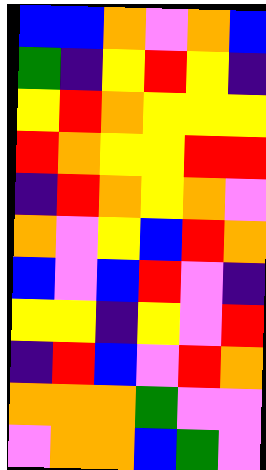[["blue", "blue", "orange", "violet", "orange", "blue"], ["green", "indigo", "yellow", "red", "yellow", "indigo"], ["yellow", "red", "orange", "yellow", "yellow", "yellow"], ["red", "orange", "yellow", "yellow", "red", "red"], ["indigo", "red", "orange", "yellow", "orange", "violet"], ["orange", "violet", "yellow", "blue", "red", "orange"], ["blue", "violet", "blue", "red", "violet", "indigo"], ["yellow", "yellow", "indigo", "yellow", "violet", "red"], ["indigo", "red", "blue", "violet", "red", "orange"], ["orange", "orange", "orange", "green", "violet", "violet"], ["violet", "orange", "orange", "blue", "green", "violet"]]